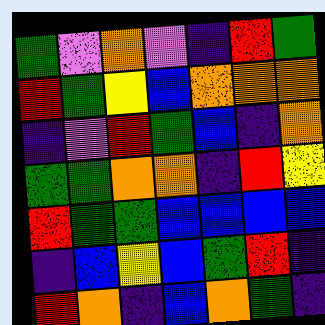[["green", "violet", "orange", "violet", "indigo", "red", "green"], ["red", "green", "yellow", "blue", "orange", "orange", "orange"], ["indigo", "violet", "red", "green", "blue", "indigo", "orange"], ["green", "green", "orange", "orange", "indigo", "red", "yellow"], ["red", "green", "green", "blue", "blue", "blue", "blue"], ["indigo", "blue", "yellow", "blue", "green", "red", "indigo"], ["red", "orange", "indigo", "blue", "orange", "green", "indigo"]]